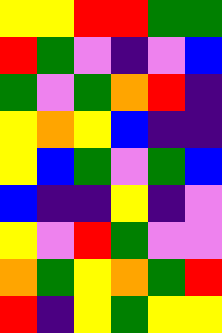[["yellow", "yellow", "red", "red", "green", "green"], ["red", "green", "violet", "indigo", "violet", "blue"], ["green", "violet", "green", "orange", "red", "indigo"], ["yellow", "orange", "yellow", "blue", "indigo", "indigo"], ["yellow", "blue", "green", "violet", "green", "blue"], ["blue", "indigo", "indigo", "yellow", "indigo", "violet"], ["yellow", "violet", "red", "green", "violet", "violet"], ["orange", "green", "yellow", "orange", "green", "red"], ["red", "indigo", "yellow", "green", "yellow", "yellow"]]